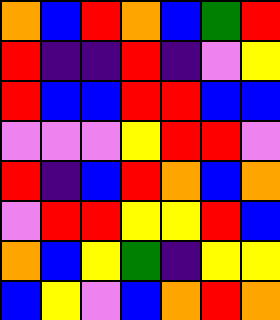[["orange", "blue", "red", "orange", "blue", "green", "red"], ["red", "indigo", "indigo", "red", "indigo", "violet", "yellow"], ["red", "blue", "blue", "red", "red", "blue", "blue"], ["violet", "violet", "violet", "yellow", "red", "red", "violet"], ["red", "indigo", "blue", "red", "orange", "blue", "orange"], ["violet", "red", "red", "yellow", "yellow", "red", "blue"], ["orange", "blue", "yellow", "green", "indigo", "yellow", "yellow"], ["blue", "yellow", "violet", "blue", "orange", "red", "orange"]]